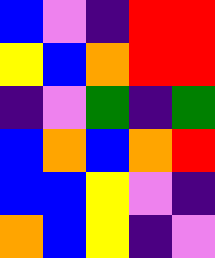[["blue", "violet", "indigo", "red", "red"], ["yellow", "blue", "orange", "red", "red"], ["indigo", "violet", "green", "indigo", "green"], ["blue", "orange", "blue", "orange", "red"], ["blue", "blue", "yellow", "violet", "indigo"], ["orange", "blue", "yellow", "indigo", "violet"]]